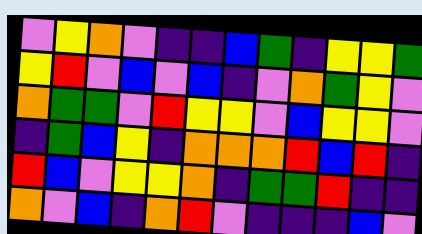[["violet", "yellow", "orange", "violet", "indigo", "indigo", "blue", "green", "indigo", "yellow", "yellow", "green"], ["yellow", "red", "violet", "blue", "violet", "blue", "indigo", "violet", "orange", "green", "yellow", "violet"], ["orange", "green", "green", "violet", "red", "yellow", "yellow", "violet", "blue", "yellow", "yellow", "violet"], ["indigo", "green", "blue", "yellow", "indigo", "orange", "orange", "orange", "red", "blue", "red", "indigo"], ["red", "blue", "violet", "yellow", "yellow", "orange", "indigo", "green", "green", "red", "indigo", "indigo"], ["orange", "violet", "blue", "indigo", "orange", "red", "violet", "indigo", "indigo", "indigo", "blue", "violet"]]